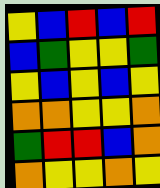[["yellow", "blue", "red", "blue", "red"], ["blue", "green", "yellow", "yellow", "green"], ["yellow", "blue", "yellow", "blue", "yellow"], ["orange", "orange", "yellow", "yellow", "orange"], ["green", "red", "red", "blue", "orange"], ["orange", "yellow", "yellow", "orange", "yellow"]]